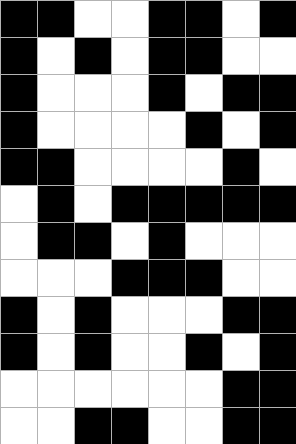[["black", "black", "white", "white", "black", "black", "white", "black"], ["black", "white", "black", "white", "black", "black", "white", "white"], ["black", "white", "white", "white", "black", "white", "black", "black"], ["black", "white", "white", "white", "white", "black", "white", "black"], ["black", "black", "white", "white", "white", "white", "black", "white"], ["white", "black", "white", "black", "black", "black", "black", "black"], ["white", "black", "black", "white", "black", "white", "white", "white"], ["white", "white", "white", "black", "black", "black", "white", "white"], ["black", "white", "black", "white", "white", "white", "black", "black"], ["black", "white", "black", "white", "white", "black", "white", "black"], ["white", "white", "white", "white", "white", "white", "black", "black"], ["white", "white", "black", "black", "white", "white", "black", "black"]]